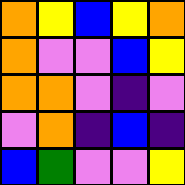[["orange", "yellow", "blue", "yellow", "orange"], ["orange", "violet", "violet", "blue", "yellow"], ["orange", "orange", "violet", "indigo", "violet"], ["violet", "orange", "indigo", "blue", "indigo"], ["blue", "green", "violet", "violet", "yellow"]]